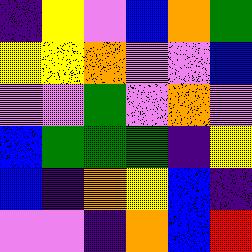[["indigo", "yellow", "violet", "blue", "orange", "green"], ["yellow", "yellow", "orange", "violet", "violet", "blue"], ["violet", "violet", "green", "violet", "orange", "violet"], ["blue", "green", "green", "green", "indigo", "yellow"], ["blue", "indigo", "orange", "yellow", "blue", "indigo"], ["violet", "violet", "indigo", "orange", "blue", "red"]]